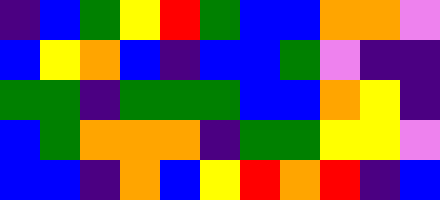[["indigo", "blue", "green", "yellow", "red", "green", "blue", "blue", "orange", "orange", "violet"], ["blue", "yellow", "orange", "blue", "indigo", "blue", "blue", "green", "violet", "indigo", "indigo"], ["green", "green", "indigo", "green", "green", "green", "blue", "blue", "orange", "yellow", "indigo"], ["blue", "green", "orange", "orange", "orange", "indigo", "green", "green", "yellow", "yellow", "violet"], ["blue", "blue", "indigo", "orange", "blue", "yellow", "red", "orange", "red", "indigo", "blue"]]